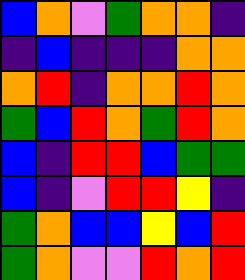[["blue", "orange", "violet", "green", "orange", "orange", "indigo"], ["indigo", "blue", "indigo", "indigo", "indigo", "orange", "orange"], ["orange", "red", "indigo", "orange", "orange", "red", "orange"], ["green", "blue", "red", "orange", "green", "red", "orange"], ["blue", "indigo", "red", "red", "blue", "green", "green"], ["blue", "indigo", "violet", "red", "red", "yellow", "indigo"], ["green", "orange", "blue", "blue", "yellow", "blue", "red"], ["green", "orange", "violet", "violet", "red", "orange", "red"]]